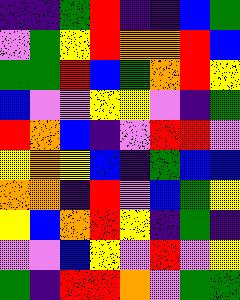[["indigo", "indigo", "green", "red", "indigo", "indigo", "blue", "green"], ["violet", "green", "yellow", "red", "orange", "orange", "red", "blue"], ["green", "green", "red", "blue", "green", "orange", "red", "yellow"], ["blue", "violet", "violet", "yellow", "yellow", "violet", "indigo", "green"], ["red", "orange", "blue", "indigo", "violet", "red", "red", "violet"], ["yellow", "orange", "yellow", "blue", "indigo", "green", "blue", "blue"], ["orange", "orange", "indigo", "red", "violet", "blue", "green", "yellow"], ["yellow", "blue", "orange", "red", "yellow", "indigo", "green", "indigo"], ["violet", "violet", "blue", "yellow", "violet", "red", "violet", "yellow"], ["green", "indigo", "red", "red", "orange", "violet", "green", "green"]]